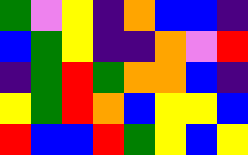[["green", "violet", "yellow", "indigo", "orange", "blue", "blue", "indigo"], ["blue", "green", "yellow", "indigo", "indigo", "orange", "violet", "red"], ["indigo", "green", "red", "green", "orange", "orange", "blue", "indigo"], ["yellow", "green", "red", "orange", "blue", "yellow", "yellow", "blue"], ["red", "blue", "blue", "red", "green", "yellow", "blue", "yellow"]]